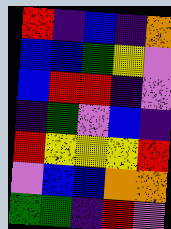[["red", "indigo", "blue", "indigo", "orange"], ["blue", "blue", "green", "yellow", "violet"], ["blue", "red", "red", "indigo", "violet"], ["indigo", "green", "violet", "blue", "indigo"], ["red", "yellow", "yellow", "yellow", "red"], ["violet", "blue", "blue", "orange", "orange"], ["green", "green", "indigo", "red", "violet"]]